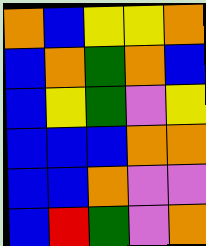[["orange", "blue", "yellow", "yellow", "orange"], ["blue", "orange", "green", "orange", "blue"], ["blue", "yellow", "green", "violet", "yellow"], ["blue", "blue", "blue", "orange", "orange"], ["blue", "blue", "orange", "violet", "violet"], ["blue", "red", "green", "violet", "orange"]]